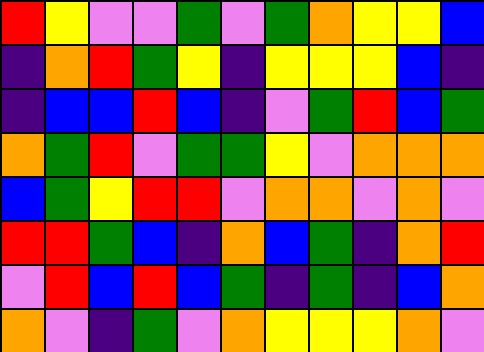[["red", "yellow", "violet", "violet", "green", "violet", "green", "orange", "yellow", "yellow", "blue"], ["indigo", "orange", "red", "green", "yellow", "indigo", "yellow", "yellow", "yellow", "blue", "indigo"], ["indigo", "blue", "blue", "red", "blue", "indigo", "violet", "green", "red", "blue", "green"], ["orange", "green", "red", "violet", "green", "green", "yellow", "violet", "orange", "orange", "orange"], ["blue", "green", "yellow", "red", "red", "violet", "orange", "orange", "violet", "orange", "violet"], ["red", "red", "green", "blue", "indigo", "orange", "blue", "green", "indigo", "orange", "red"], ["violet", "red", "blue", "red", "blue", "green", "indigo", "green", "indigo", "blue", "orange"], ["orange", "violet", "indigo", "green", "violet", "orange", "yellow", "yellow", "yellow", "orange", "violet"]]